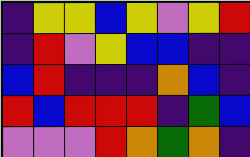[["indigo", "yellow", "yellow", "blue", "yellow", "violet", "yellow", "red"], ["indigo", "red", "violet", "yellow", "blue", "blue", "indigo", "indigo"], ["blue", "red", "indigo", "indigo", "indigo", "orange", "blue", "indigo"], ["red", "blue", "red", "red", "red", "indigo", "green", "blue"], ["violet", "violet", "violet", "red", "orange", "green", "orange", "indigo"]]